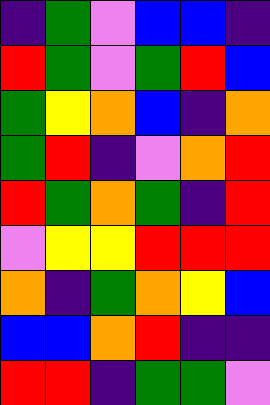[["indigo", "green", "violet", "blue", "blue", "indigo"], ["red", "green", "violet", "green", "red", "blue"], ["green", "yellow", "orange", "blue", "indigo", "orange"], ["green", "red", "indigo", "violet", "orange", "red"], ["red", "green", "orange", "green", "indigo", "red"], ["violet", "yellow", "yellow", "red", "red", "red"], ["orange", "indigo", "green", "orange", "yellow", "blue"], ["blue", "blue", "orange", "red", "indigo", "indigo"], ["red", "red", "indigo", "green", "green", "violet"]]